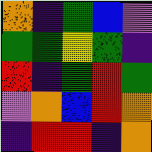[["orange", "indigo", "green", "blue", "violet"], ["green", "green", "yellow", "green", "indigo"], ["red", "indigo", "green", "red", "green"], ["violet", "orange", "blue", "red", "orange"], ["indigo", "red", "red", "indigo", "orange"]]